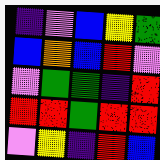[["indigo", "violet", "blue", "yellow", "green"], ["blue", "orange", "blue", "red", "violet"], ["violet", "green", "green", "indigo", "red"], ["red", "red", "green", "red", "red"], ["violet", "yellow", "indigo", "red", "blue"]]